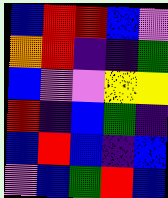[["blue", "red", "red", "blue", "violet"], ["orange", "red", "indigo", "indigo", "green"], ["blue", "violet", "violet", "yellow", "yellow"], ["red", "indigo", "blue", "green", "indigo"], ["blue", "red", "blue", "indigo", "blue"], ["violet", "blue", "green", "red", "blue"]]